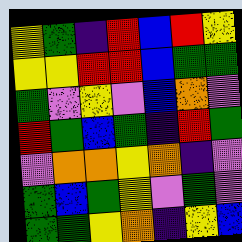[["yellow", "green", "indigo", "red", "blue", "red", "yellow"], ["yellow", "yellow", "red", "red", "blue", "green", "green"], ["green", "violet", "yellow", "violet", "blue", "orange", "violet"], ["red", "green", "blue", "green", "indigo", "red", "green"], ["violet", "orange", "orange", "yellow", "orange", "indigo", "violet"], ["green", "blue", "green", "yellow", "violet", "green", "violet"], ["green", "green", "yellow", "orange", "indigo", "yellow", "blue"]]